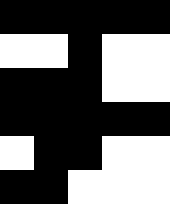[["black", "black", "black", "black", "black"], ["white", "white", "black", "white", "white"], ["black", "black", "black", "white", "white"], ["black", "black", "black", "black", "black"], ["white", "black", "black", "white", "white"], ["black", "black", "white", "white", "white"]]